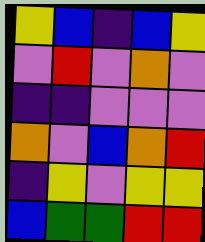[["yellow", "blue", "indigo", "blue", "yellow"], ["violet", "red", "violet", "orange", "violet"], ["indigo", "indigo", "violet", "violet", "violet"], ["orange", "violet", "blue", "orange", "red"], ["indigo", "yellow", "violet", "yellow", "yellow"], ["blue", "green", "green", "red", "red"]]